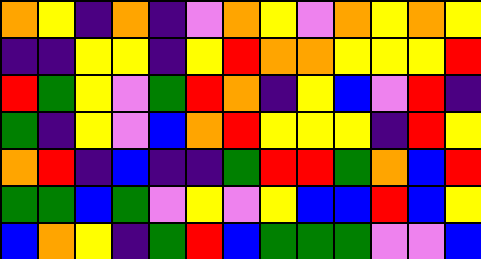[["orange", "yellow", "indigo", "orange", "indigo", "violet", "orange", "yellow", "violet", "orange", "yellow", "orange", "yellow"], ["indigo", "indigo", "yellow", "yellow", "indigo", "yellow", "red", "orange", "orange", "yellow", "yellow", "yellow", "red"], ["red", "green", "yellow", "violet", "green", "red", "orange", "indigo", "yellow", "blue", "violet", "red", "indigo"], ["green", "indigo", "yellow", "violet", "blue", "orange", "red", "yellow", "yellow", "yellow", "indigo", "red", "yellow"], ["orange", "red", "indigo", "blue", "indigo", "indigo", "green", "red", "red", "green", "orange", "blue", "red"], ["green", "green", "blue", "green", "violet", "yellow", "violet", "yellow", "blue", "blue", "red", "blue", "yellow"], ["blue", "orange", "yellow", "indigo", "green", "red", "blue", "green", "green", "green", "violet", "violet", "blue"]]